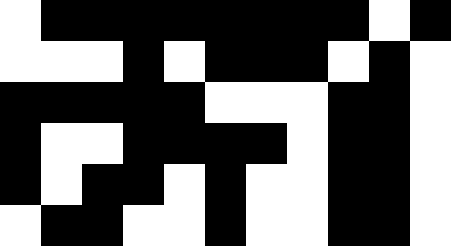[["white", "black", "black", "black", "black", "black", "black", "black", "black", "white", "black"], ["white", "white", "white", "black", "white", "black", "black", "black", "white", "black", "white"], ["black", "black", "black", "black", "black", "white", "white", "white", "black", "black", "white"], ["black", "white", "white", "black", "black", "black", "black", "white", "black", "black", "white"], ["black", "white", "black", "black", "white", "black", "white", "white", "black", "black", "white"], ["white", "black", "black", "white", "white", "black", "white", "white", "black", "black", "white"]]